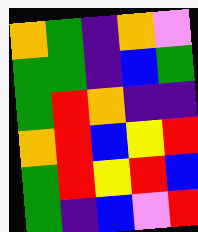[["orange", "green", "indigo", "orange", "violet"], ["green", "green", "indigo", "blue", "green"], ["green", "red", "orange", "indigo", "indigo"], ["orange", "red", "blue", "yellow", "red"], ["green", "red", "yellow", "red", "blue"], ["green", "indigo", "blue", "violet", "red"]]